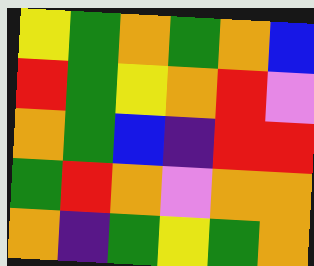[["yellow", "green", "orange", "green", "orange", "blue"], ["red", "green", "yellow", "orange", "red", "violet"], ["orange", "green", "blue", "indigo", "red", "red"], ["green", "red", "orange", "violet", "orange", "orange"], ["orange", "indigo", "green", "yellow", "green", "orange"]]